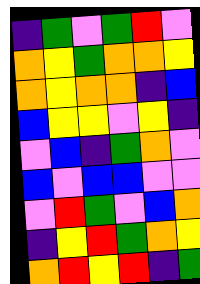[["indigo", "green", "violet", "green", "red", "violet"], ["orange", "yellow", "green", "orange", "orange", "yellow"], ["orange", "yellow", "orange", "orange", "indigo", "blue"], ["blue", "yellow", "yellow", "violet", "yellow", "indigo"], ["violet", "blue", "indigo", "green", "orange", "violet"], ["blue", "violet", "blue", "blue", "violet", "violet"], ["violet", "red", "green", "violet", "blue", "orange"], ["indigo", "yellow", "red", "green", "orange", "yellow"], ["orange", "red", "yellow", "red", "indigo", "green"]]